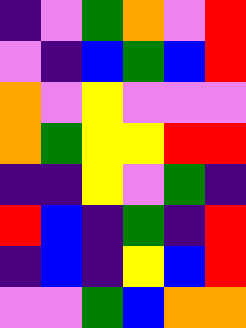[["indigo", "violet", "green", "orange", "violet", "red"], ["violet", "indigo", "blue", "green", "blue", "red"], ["orange", "violet", "yellow", "violet", "violet", "violet"], ["orange", "green", "yellow", "yellow", "red", "red"], ["indigo", "indigo", "yellow", "violet", "green", "indigo"], ["red", "blue", "indigo", "green", "indigo", "red"], ["indigo", "blue", "indigo", "yellow", "blue", "red"], ["violet", "violet", "green", "blue", "orange", "orange"]]